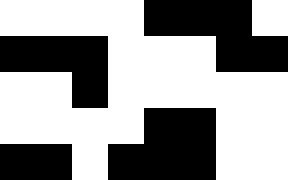[["white", "white", "white", "white", "black", "black", "black", "white"], ["black", "black", "black", "white", "white", "white", "black", "black"], ["white", "white", "black", "white", "white", "white", "white", "white"], ["white", "white", "white", "white", "black", "black", "white", "white"], ["black", "black", "white", "black", "black", "black", "white", "white"]]